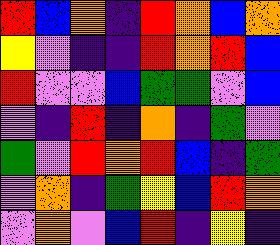[["red", "blue", "orange", "indigo", "red", "orange", "blue", "orange"], ["yellow", "violet", "indigo", "indigo", "red", "orange", "red", "blue"], ["red", "violet", "violet", "blue", "green", "green", "violet", "blue"], ["violet", "indigo", "red", "indigo", "orange", "indigo", "green", "violet"], ["green", "violet", "red", "orange", "red", "blue", "indigo", "green"], ["violet", "orange", "indigo", "green", "yellow", "blue", "red", "orange"], ["violet", "orange", "violet", "blue", "red", "indigo", "yellow", "indigo"]]